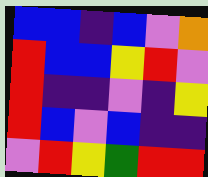[["blue", "blue", "indigo", "blue", "violet", "orange"], ["red", "blue", "blue", "yellow", "red", "violet"], ["red", "indigo", "indigo", "violet", "indigo", "yellow"], ["red", "blue", "violet", "blue", "indigo", "indigo"], ["violet", "red", "yellow", "green", "red", "red"]]